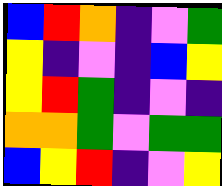[["blue", "red", "orange", "indigo", "violet", "green"], ["yellow", "indigo", "violet", "indigo", "blue", "yellow"], ["yellow", "red", "green", "indigo", "violet", "indigo"], ["orange", "orange", "green", "violet", "green", "green"], ["blue", "yellow", "red", "indigo", "violet", "yellow"]]